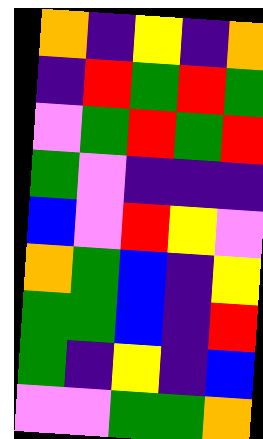[["orange", "indigo", "yellow", "indigo", "orange"], ["indigo", "red", "green", "red", "green"], ["violet", "green", "red", "green", "red"], ["green", "violet", "indigo", "indigo", "indigo"], ["blue", "violet", "red", "yellow", "violet"], ["orange", "green", "blue", "indigo", "yellow"], ["green", "green", "blue", "indigo", "red"], ["green", "indigo", "yellow", "indigo", "blue"], ["violet", "violet", "green", "green", "orange"]]